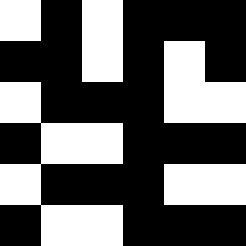[["white", "black", "white", "black", "black", "black"], ["black", "black", "white", "black", "white", "black"], ["white", "black", "black", "black", "white", "white"], ["black", "white", "white", "black", "black", "black"], ["white", "black", "black", "black", "white", "white"], ["black", "white", "white", "black", "black", "black"]]